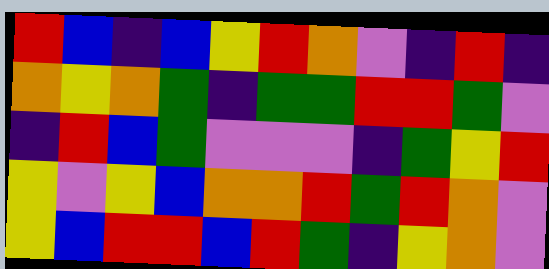[["red", "blue", "indigo", "blue", "yellow", "red", "orange", "violet", "indigo", "red", "indigo"], ["orange", "yellow", "orange", "green", "indigo", "green", "green", "red", "red", "green", "violet"], ["indigo", "red", "blue", "green", "violet", "violet", "violet", "indigo", "green", "yellow", "red"], ["yellow", "violet", "yellow", "blue", "orange", "orange", "red", "green", "red", "orange", "violet"], ["yellow", "blue", "red", "red", "blue", "red", "green", "indigo", "yellow", "orange", "violet"]]